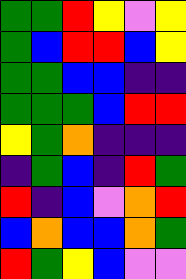[["green", "green", "red", "yellow", "violet", "yellow"], ["green", "blue", "red", "red", "blue", "yellow"], ["green", "green", "blue", "blue", "indigo", "indigo"], ["green", "green", "green", "blue", "red", "red"], ["yellow", "green", "orange", "indigo", "indigo", "indigo"], ["indigo", "green", "blue", "indigo", "red", "green"], ["red", "indigo", "blue", "violet", "orange", "red"], ["blue", "orange", "blue", "blue", "orange", "green"], ["red", "green", "yellow", "blue", "violet", "violet"]]